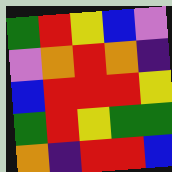[["green", "red", "yellow", "blue", "violet"], ["violet", "orange", "red", "orange", "indigo"], ["blue", "red", "red", "red", "yellow"], ["green", "red", "yellow", "green", "green"], ["orange", "indigo", "red", "red", "blue"]]